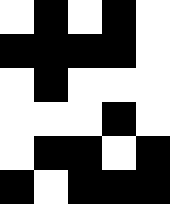[["white", "black", "white", "black", "white"], ["black", "black", "black", "black", "white"], ["white", "black", "white", "white", "white"], ["white", "white", "white", "black", "white"], ["white", "black", "black", "white", "black"], ["black", "white", "black", "black", "black"]]